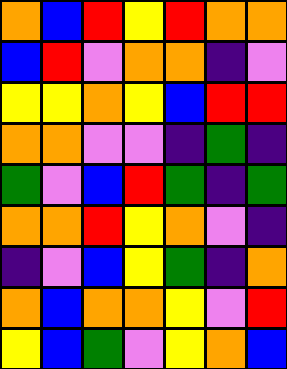[["orange", "blue", "red", "yellow", "red", "orange", "orange"], ["blue", "red", "violet", "orange", "orange", "indigo", "violet"], ["yellow", "yellow", "orange", "yellow", "blue", "red", "red"], ["orange", "orange", "violet", "violet", "indigo", "green", "indigo"], ["green", "violet", "blue", "red", "green", "indigo", "green"], ["orange", "orange", "red", "yellow", "orange", "violet", "indigo"], ["indigo", "violet", "blue", "yellow", "green", "indigo", "orange"], ["orange", "blue", "orange", "orange", "yellow", "violet", "red"], ["yellow", "blue", "green", "violet", "yellow", "orange", "blue"]]